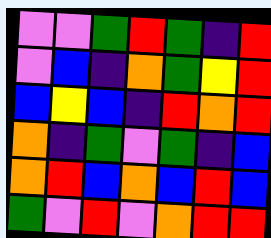[["violet", "violet", "green", "red", "green", "indigo", "red"], ["violet", "blue", "indigo", "orange", "green", "yellow", "red"], ["blue", "yellow", "blue", "indigo", "red", "orange", "red"], ["orange", "indigo", "green", "violet", "green", "indigo", "blue"], ["orange", "red", "blue", "orange", "blue", "red", "blue"], ["green", "violet", "red", "violet", "orange", "red", "red"]]